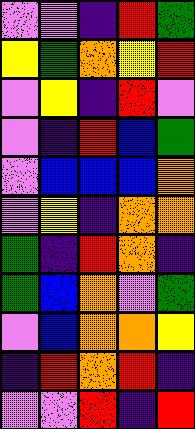[["violet", "violet", "indigo", "red", "green"], ["yellow", "green", "orange", "yellow", "red"], ["violet", "yellow", "indigo", "red", "violet"], ["violet", "indigo", "red", "blue", "green"], ["violet", "blue", "blue", "blue", "orange"], ["violet", "yellow", "indigo", "orange", "orange"], ["green", "indigo", "red", "orange", "indigo"], ["green", "blue", "orange", "violet", "green"], ["violet", "blue", "orange", "orange", "yellow"], ["indigo", "red", "orange", "red", "indigo"], ["violet", "violet", "red", "indigo", "red"]]